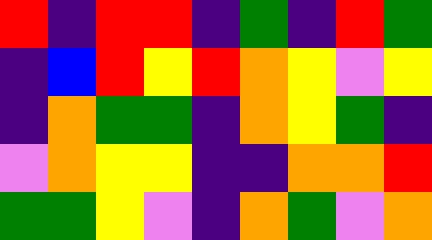[["red", "indigo", "red", "red", "indigo", "green", "indigo", "red", "green"], ["indigo", "blue", "red", "yellow", "red", "orange", "yellow", "violet", "yellow"], ["indigo", "orange", "green", "green", "indigo", "orange", "yellow", "green", "indigo"], ["violet", "orange", "yellow", "yellow", "indigo", "indigo", "orange", "orange", "red"], ["green", "green", "yellow", "violet", "indigo", "orange", "green", "violet", "orange"]]